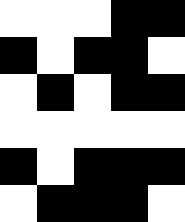[["white", "white", "white", "black", "black"], ["black", "white", "black", "black", "white"], ["white", "black", "white", "black", "black"], ["white", "white", "white", "white", "white"], ["black", "white", "black", "black", "black"], ["white", "black", "black", "black", "white"]]